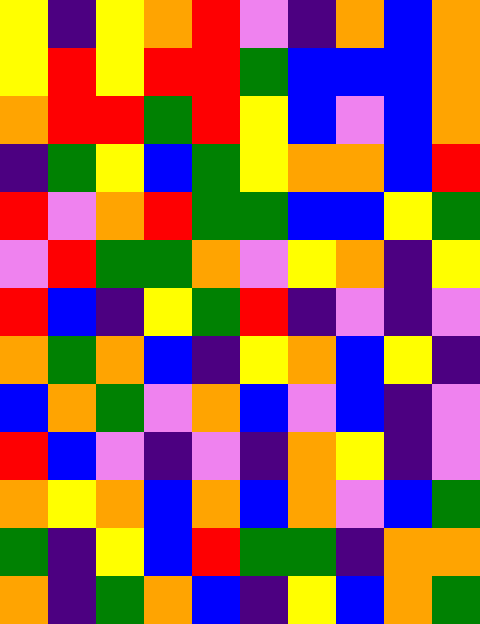[["yellow", "indigo", "yellow", "orange", "red", "violet", "indigo", "orange", "blue", "orange"], ["yellow", "red", "yellow", "red", "red", "green", "blue", "blue", "blue", "orange"], ["orange", "red", "red", "green", "red", "yellow", "blue", "violet", "blue", "orange"], ["indigo", "green", "yellow", "blue", "green", "yellow", "orange", "orange", "blue", "red"], ["red", "violet", "orange", "red", "green", "green", "blue", "blue", "yellow", "green"], ["violet", "red", "green", "green", "orange", "violet", "yellow", "orange", "indigo", "yellow"], ["red", "blue", "indigo", "yellow", "green", "red", "indigo", "violet", "indigo", "violet"], ["orange", "green", "orange", "blue", "indigo", "yellow", "orange", "blue", "yellow", "indigo"], ["blue", "orange", "green", "violet", "orange", "blue", "violet", "blue", "indigo", "violet"], ["red", "blue", "violet", "indigo", "violet", "indigo", "orange", "yellow", "indigo", "violet"], ["orange", "yellow", "orange", "blue", "orange", "blue", "orange", "violet", "blue", "green"], ["green", "indigo", "yellow", "blue", "red", "green", "green", "indigo", "orange", "orange"], ["orange", "indigo", "green", "orange", "blue", "indigo", "yellow", "blue", "orange", "green"]]